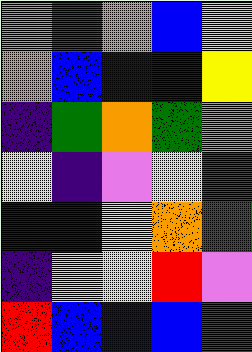[["violet", "green", "orange", "blue", "yellow"], ["orange", "blue", "blue", "indigo", "yellow"], ["indigo", "green", "orange", "green", "orange"], ["yellow", "indigo", "violet", "yellow", "red"], ["indigo", "indigo", "yellow", "orange", "green"], ["indigo", "yellow", "yellow", "red", "violet"], ["red", "blue", "blue", "blue", "green"]]